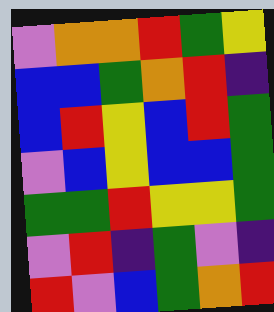[["violet", "orange", "orange", "red", "green", "yellow"], ["blue", "blue", "green", "orange", "red", "indigo"], ["blue", "red", "yellow", "blue", "red", "green"], ["violet", "blue", "yellow", "blue", "blue", "green"], ["green", "green", "red", "yellow", "yellow", "green"], ["violet", "red", "indigo", "green", "violet", "indigo"], ["red", "violet", "blue", "green", "orange", "red"]]